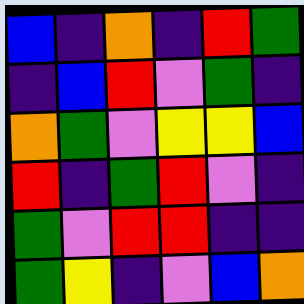[["blue", "indigo", "orange", "indigo", "red", "green"], ["indigo", "blue", "red", "violet", "green", "indigo"], ["orange", "green", "violet", "yellow", "yellow", "blue"], ["red", "indigo", "green", "red", "violet", "indigo"], ["green", "violet", "red", "red", "indigo", "indigo"], ["green", "yellow", "indigo", "violet", "blue", "orange"]]